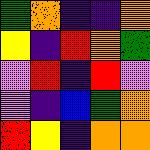[["green", "orange", "indigo", "indigo", "orange"], ["yellow", "indigo", "red", "orange", "green"], ["violet", "red", "indigo", "red", "violet"], ["violet", "indigo", "blue", "green", "orange"], ["red", "yellow", "indigo", "orange", "orange"]]